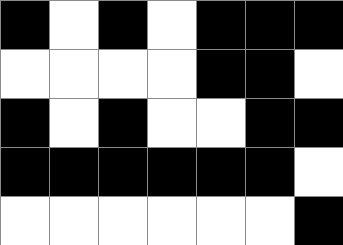[["black", "white", "black", "white", "black", "black", "black"], ["white", "white", "white", "white", "black", "black", "white"], ["black", "white", "black", "white", "white", "black", "black"], ["black", "black", "black", "black", "black", "black", "white"], ["white", "white", "white", "white", "white", "white", "black"]]